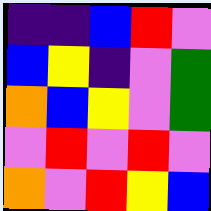[["indigo", "indigo", "blue", "red", "violet"], ["blue", "yellow", "indigo", "violet", "green"], ["orange", "blue", "yellow", "violet", "green"], ["violet", "red", "violet", "red", "violet"], ["orange", "violet", "red", "yellow", "blue"]]